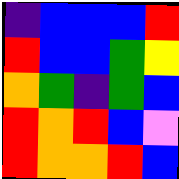[["indigo", "blue", "blue", "blue", "red"], ["red", "blue", "blue", "green", "yellow"], ["orange", "green", "indigo", "green", "blue"], ["red", "orange", "red", "blue", "violet"], ["red", "orange", "orange", "red", "blue"]]